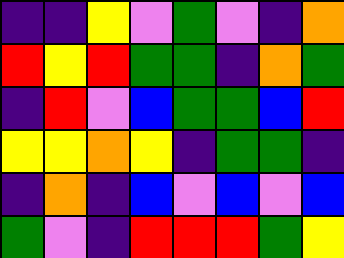[["indigo", "indigo", "yellow", "violet", "green", "violet", "indigo", "orange"], ["red", "yellow", "red", "green", "green", "indigo", "orange", "green"], ["indigo", "red", "violet", "blue", "green", "green", "blue", "red"], ["yellow", "yellow", "orange", "yellow", "indigo", "green", "green", "indigo"], ["indigo", "orange", "indigo", "blue", "violet", "blue", "violet", "blue"], ["green", "violet", "indigo", "red", "red", "red", "green", "yellow"]]